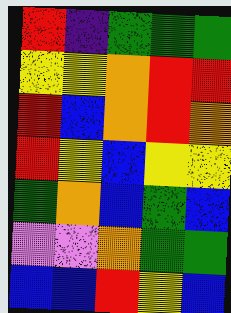[["red", "indigo", "green", "green", "green"], ["yellow", "yellow", "orange", "red", "red"], ["red", "blue", "orange", "red", "orange"], ["red", "yellow", "blue", "yellow", "yellow"], ["green", "orange", "blue", "green", "blue"], ["violet", "violet", "orange", "green", "green"], ["blue", "blue", "red", "yellow", "blue"]]